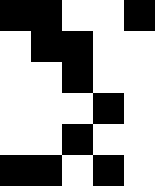[["black", "black", "white", "white", "black"], ["white", "black", "black", "white", "white"], ["white", "white", "black", "white", "white"], ["white", "white", "white", "black", "white"], ["white", "white", "black", "white", "white"], ["black", "black", "white", "black", "white"]]